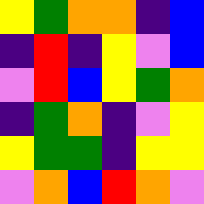[["yellow", "green", "orange", "orange", "indigo", "blue"], ["indigo", "red", "indigo", "yellow", "violet", "blue"], ["violet", "red", "blue", "yellow", "green", "orange"], ["indigo", "green", "orange", "indigo", "violet", "yellow"], ["yellow", "green", "green", "indigo", "yellow", "yellow"], ["violet", "orange", "blue", "red", "orange", "violet"]]